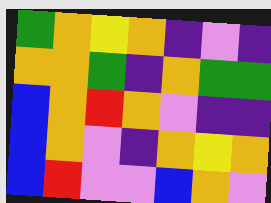[["green", "orange", "yellow", "orange", "indigo", "violet", "indigo"], ["orange", "orange", "green", "indigo", "orange", "green", "green"], ["blue", "orange", "red", "orange", "violet", "indigo", "indigo"], ["blue", "orange", "violet", "indigo", "orange", "yellow", "orange"], ["blue", "red", "violet", "violet", "blue", "orange", "violet"]]